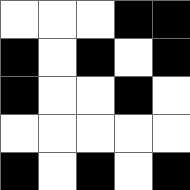[["white", "white", "white", "black", "black"], ["black", "white", "black", "white", "black"], ["black", "white", "white", "black", "white"], ["white", "white", "white", "white", "white"], ["black", "white", "black", "white", "black"]]